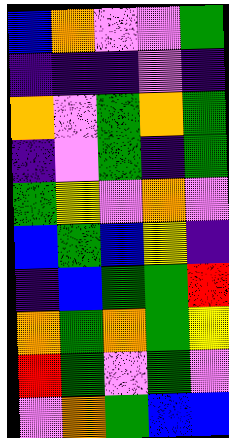[["blue", "orange", "violet", "violet", "green"], ["indigo", "indigo", "indigo", "violet", "indigo"], ["orange", "violet", "green", "orange", "green"], ["indigo", "violet", "green", "indigo", "green"], ["green", "yellow", "violet", "orange", "violet"], ["blue", "green", "blue", "yellow", "indigo"], ["indigo", "blue", "green", "green", "red"], ["orange", "green", "orange", "green", "yellow"], ["red", "green", "violet", "green", "violet"], ["violet", "orange", "green", "blue", "blue"]]